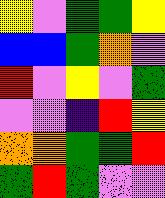[["yellow", "violet", "green", "green", "yellow"], ["blue", "blue", "green", "orange", "violet"], ["red", "violet", "yellow", "violet", "green"], ["violet", "violet", "indigo", "red", "yellow"], ["orange", "orange", "green", "green", "red"], ["green", "red", "green", "violet", "violet"]]